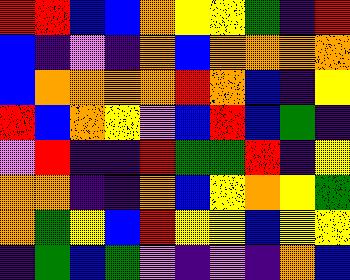[["red", "red", "blue", "blue", "orange", "yellow", "yellow", "green", "indigo", "red"], ["blue", "indigo", "violet", "indigo", "orange", "blue", "orange", "orange", "orange", "orange"], ["blue", "orange", "orange", "orange", "orange", "red", "orange", "blue", "indigo", "yellow"], ["red", "blue", "orange", "yellow", "violet", "blue", "red", "blue", "green", "indigo"], ["violet", "red", "indigo", "indigo", "red", "green", "green", "red", "indigo", "yellow"], ["orange", "orange", "indigo", "indigo", "orange", "blue", "yellow", "orange", "yellow", "green"], ["orange", "green", "yellow", "blue", "red", "yellow", "yellow", "blue", "yellow", "yellow"], ["indigo", "green", "blue", "green", "violet", "indigo", "violet", "indigo", "orange", "blue"]]